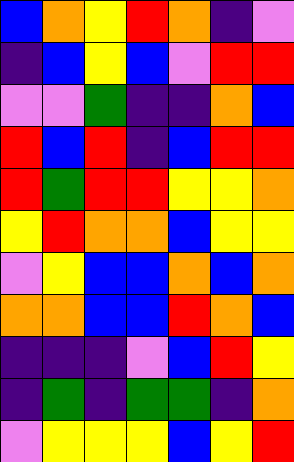[["blue", "orange", "yellow", "red", "orange", "indigo", "violet"], ["indigo", "blue", "yellow", "blue", "violet", "red", "red"], ["violet", "violet", "green", "indigo", "indigo", "orange", "blue"], ["red", "blue", "red", "indigo", "blue", "red", "red"], ["red", "green", "red", "red", "yellow", "yellow", "orange"], ["yellow", "red", "orange", "orange", "blue", "yellow", "yellow"], ["violet", "yellow", "blue", "blue", "orange", "blue", "orange"], ["orange", "orange", "blue", "blue", "red", "orange", "blue"], ["indigo", "indigo", "indigo", "violet", "blue", "red", "yellow"], ["indigo", "green", "indigo", "green", "green", "indigo", "orange"], ["violet", "yellow", "yellow", "yellow", "blue", "yellow", "red"]]